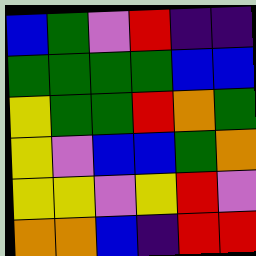[["blue", "green", "violet", "red", "indigo", "indigo"], ["green", "green", "green", "green", "blue", "blue"], ["yellow", "green", "green", "red", "orange", "green"], ["yellow", "violet", "blue", "blue", "green", "orange"], ["yellow", "yellow", "violet", "yellow", "red", "violet"], ["orange", "orange", "blue", "indigo", "red", "red"]]